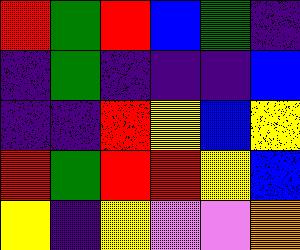[["red", "green", "red", "blue", "green", "indigo"], ["indigo", "green", "indigo", "indigo", "indigo", "blue"], ["indigo", "indigo", "red", "yellow", "blue", "yellow"], ["red", "green", "red", "red", "yellow", "blue"], ["yellow", "indigo", "yellow", "violet", "violet", "orange"]]